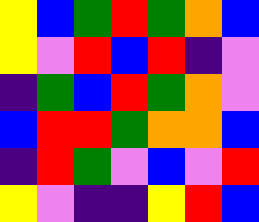[["yellow", "blue", "green", "red", "green", "orange", "blue"], ["yellow", "violet", "red", "blue", "red", "indigo", "violet"], ["indigo", "green", "blue", "red", "green", "orange", "violet"], ["blue", "red", "red", "green", "orange", "orange", "blue"], ["indigo", "red", "green", "violet", "blue", "violet", "red"], ["yellow", "violet", "indigo", "indigo", "yellow", "red", "blue"]]